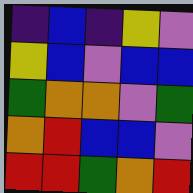[["indigo", "blue", "indigo", "yellow", "violet"], ["yellow", "blue", "violet", "blue", "blue"], ["green", "orange", "orange", "violet", "green"], ["orange", "red", "blue", "blue", "violet"], ["red", "red", "green", "orange", "red"]]